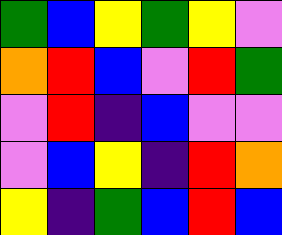[["green", "blue", "yellow", "green", "yellow", "violet"], ["orange", "red", "blue", "violet", "red", "green"], ["violet", "red", "indigo", "blue", "violet", "violet"], ["violet", "blue", "yellow", "indigo", "red", "orange"], ["yellow", "indigo", "green", "blue", "red", "blue"]]